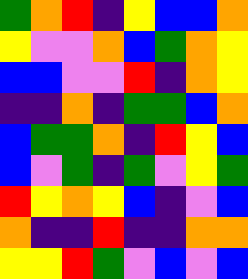[["green", "orange", "red", "indigo", "yellow", "blue", "blue", "orange"], ["yellow", "violet", "violet", "orange", "blue", "green", "orange", "yellow"], ["blue", "blue", "violet", "violet", "red", "indigo", "orange", "yellow"], ["indigo", "indigo", "orange", "indigo", "green", "green", "blue", "orange"], ["blue", "green", "green", "orange", "indigo", "red", "yellow", "blue"], ["blue", "violet", "green", "indigo", "green", "violet", "yellow", "green"], ["red", "yellow", "orange", "yellow", "blue", "indigo", "violet", "blue"], ["orange", "indigo", "indigo", "red", "indigo", "indigo", "orange", "orange"], ["yellow", "yellow", "red", "green", "violet", "blue", "violet", "blue"]]